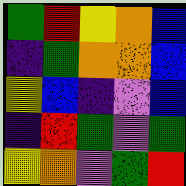[["green", "red", "yellow", "orange", "blue"], ["indigo", "green", "orange", "orange", "blue"], ["yellow", "blue", "indigo", "violet", "blue"], ["indigo", "red", "green", "violet", "green"], ["yellow", "orange", "violet", "green", "red"]]